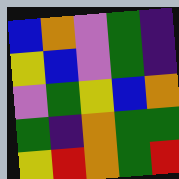[["blue", "orange", "violet", "green", "indigo"], ["yellow", "blue", "violet", "green", "indigo"], ["violet", "green", "yellow", "blue", "orange"], ["green", "indigo", "orange", "green", "green"], ["yellow", "red", "orange", "green", "red"]]